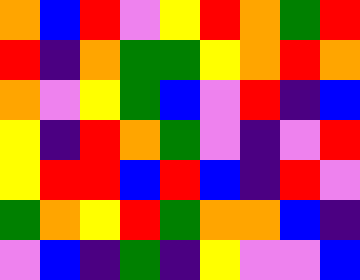[["orange", "blue", "red", "violet", "yellow", "red", "orange", "green", "red"], ["red", "indigo", "orange", "green", "green", "yellow", "orange", "red", "orange"], ["orange", "violet", "yellow", "green", "blue", "violet", "red", "indigo", "blue"], ["yellow", "indigo", "red", "orange", "green", "violet", "indigo", "violet", "red"], ["yellow", "red", "red", "blue", "red", "blue", "indigo", "red", "violet"], ["green", "orange", "yellow", "red", "green", "orange", "orange", "blue", "indigo"], ["violet", "blue", "indigo", "green", "indigo", "yellow", "violet", "violet", "blue"]]